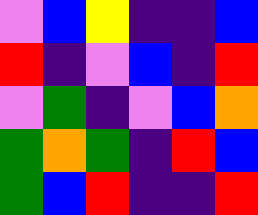[["violet", "blue", "yellow", "indigo", "indigo", "blue"], ["red", "indigo", "violet", "blue", "indigo", "red"], ["violet", "green", "indigo", "violet", "blue", "orange"], ["green", "orange", "green", "indigo", "red", "blue"], ["green", "blue", "red", "indigo", "indigo", "red"]]